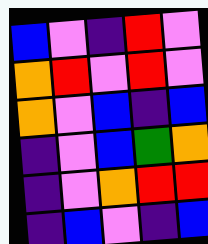[["blue", "violet", "indigo", "red", "violet"], ["orange", "red", "violet", "red", "violet"], ["orange", "violet", "blue", "indigo", "blue"], ["indigo", "violet", "blue", "green", "orange"], ["indigo", "violet", "orange", "red", "red"], ["indigo", "blue", "violet", "indigo", "blue"]]